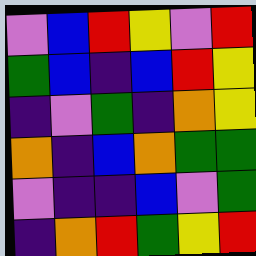[["violet", "blue", "red", "yellow", "violet", "red"], ["green", "blue", "indigo", "blue", "red", "yellow"], ["indigo", "violet", "green", "indigo", "orange", "yellow"], ["orange", "indigo", "blue", "orange", "green", "green"], ["violet", "indigo", "indigo", "blue", "violet", "green"], ["indigo", "orange", "red", "green", "yellow", "red"]]